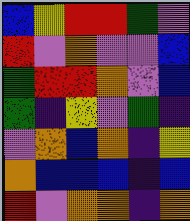[["blue", "yellow", "red", "red", "green", "violet"], ["red", "violet", "orange", "violet", "violet", "blue"], ["green", "red", "red", "orange", "violet", "blue"], ["green", "indigo", "yellow", "violet", "green", "indigo"], ["violet", "orange", "blue", "orange", "indigo", "yellow"], ["orange", "blue", "blue", "blue", "indigo", "blue"], ["red", "violet", "orange", "orange", "indigo", "orange"]]